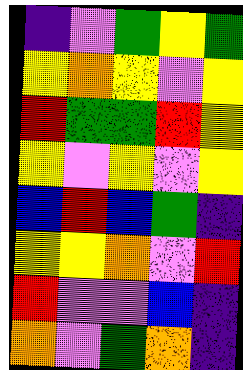[["indigo", "violet", "green", "yellow", "green"], ["yellow", "orange", "yellow", "violet", "yellow"], ["red", "green", "green", "red", "yellow"], ["yellow", "violet", "yellow", "violet", "yellow"], ["blue", "red", "blue", "green", "indigo"], ["yellow", "yellow", "orange", "violet", "red"], ["red", "violet", "violet", "blue", "indigo"], ["orange", "violet", "green", "orange", "indigo"]]